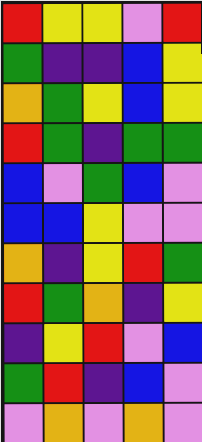[["red", "yellow", "yellow", "violet", "red"], ["green", "indigo", "indigo", "blue", "yellow"], ["orange", "green", "yellow", "blue", "yellow"], ["red", "green", "indigo", "green", "green"], ["blue", "violet", "green", "blue", "violet"], ["blue", "blue", "yellow", "violet", "violet"], ["orange", "indigo", "yellow", "red", "green"], ["red", "green", "orange", "indigo", "yellow"], ["indigo", "yellow", "red", "violet", "blue"], ["green", "red", "indigo", "blue", "violet"], ["violet", "orange", "violet", "orange", "violet"]]